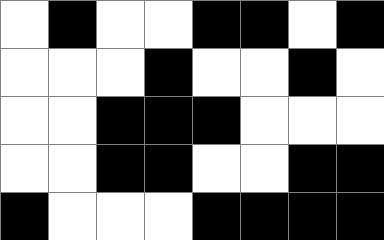[["white", "black", "white", "white", "black", "black", "white", "black"], ["white", "white", "white", "black", "white", "white", "black", "white"], ["white", "white", "black", "black", "black", "white", "white", "white"], ["white", "white", "black", "black", "white", "white", "black", "black"], ["black", "white", "white", "white", "black", "black", "black", "black"]]